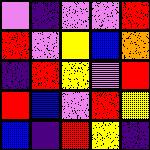[["violet", "indigo", "violet", "violet", "red"], ["red", "violet", "yellow", "blue", "orange"], ["indigo", "red", "yellow", "violet", "red"], ["red", "blue", "violet", "red", "yellow"], ["blue", "indigo", "red", "yellow", "indigo"]]